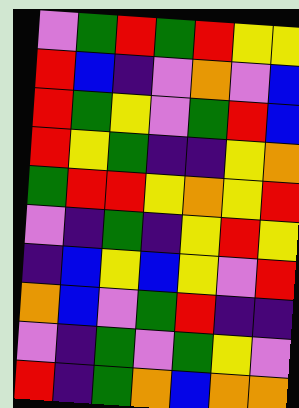[["violet", "green", "red", "green", "red", "yellow", "yellow"], ["red", "blue", "indigo", "violet", "orange", "violet", "blue"], ["red", "green", "yellow", "violet", "green", "red", "blue"], ["red", "yellow", "green", "indigo", "indigo", "yellow", "orange"], ["green", "red", "red", "yellow", "orange", "yellow", "red"], ["violet", "indigo", "green", "indigo", "yellow", "red", "yellow"], ["indigo", "blue", "yellow", "blue", "yellow", "violet", "red"], ["orange", "blue", "violet", "green", "red", "indigo", "indigo"], ["violet", "indigo", "green", "violet", "green", "yellow", "violet"], ["red", "indigo", "green", "orange", "blue", "orange", "orange"]]